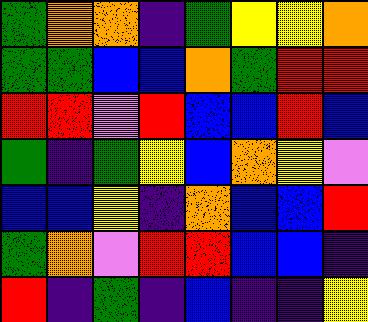[["green", "orange", "orange", "indigo", "green", "yellow", "yellow", "orange"], ["green", "green", "blue", "blue", "orange", "green", "red", "red"], ["red", "red", "violet", "red", "blue", "blue", "red", "blue"], ["green", "indigo", "green", "yellow", "blue", "orange", "yellow", "violet"], ["blue", "blue", "yellow", "indigo", "orange", "blue", "blue", "red"], ["green", "orange", "violet", "red", "red", "blue", "blue", "indigo"], ["red", "indigo", "green", "indigo", "blue", "indigo", "indigo", "yellow"]]